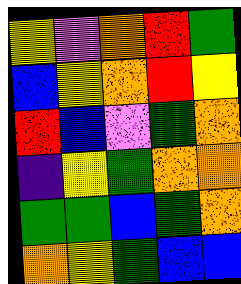[["yellow", "violet", "orange", "red", "green"], ["blue", "yellow", "orange", "red", "yellow"], ["red", "blue", "violet", "green", "orange"], ["indigo", "yellow", "green", "orange", "orange"], ["green", "green", "blue", "green", "orange"], ["orange", "yellow", "green", "blue", "blue"]]